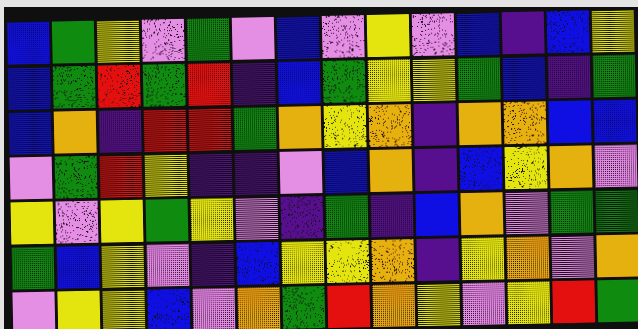[["blue", "green", "yellow", "violet", "green", "violet", "blue", "violet", "yellow", "violet", "blue", "indigo", "blue", "yellow"], ["blue", "green", "red", "green", "red", "indigo", "blue", "green", "yellow", "yellow", "green", "blue", "indigo", "green"], ["blue", "orange", "indigo", "red", "red", "green", "orange", "yellow", "orange", "indigo", "orange", "orange", "blue", "blue"], ["violet", "green", "red", "yellow", "indigo", "indigo", "violet", "blue", "orange", "indigo", "blue", "yellow", "orange", "violet"], ["yellow", "violet", "yellow", "green", "yellow", "violet", "indigo", "green", "indigo", "blue", "orange", "violet", "green", "green"], ["green", "blue", "yellow", "violet", "indigo", "blue", "yellow", "yellow", "orange", "indigo", "yellow", "orange", "violet", "orange"], ["violet", "yellow", "yellow", "blue", "violet", "orange", "green", "red", "orange", "yellow", "violet", "yellow", "red", "green"]]